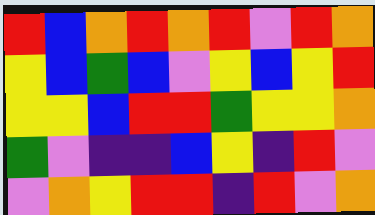[["red", "blue", "orange", "red", "orange", "red", "violet", "red", "orange"], ["yellow", "blue", "green", "blue", "violet", "yellow", "blue", "yellow", "red"], ["yellow", "yellow", "blue", "red", "red", "green", "yellow", "yellow", "orange"], ["green", "violet", "indigo", "indigo", "blue", "yellow", "indigo", "red", "violet"], ["violet", "orange", "yellow", "red", "red", "indigo", "red", "violet", "orange"]]